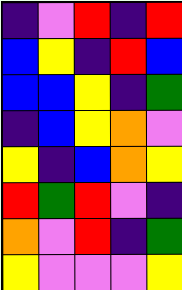[["indigo", "violet", "red", "indigo", "red"], ["blue", "yellow", "indigo", "red", "blue"], ["blue", "blue", "yellow", "indigo", "green"], ["indigo", "blue", "yellow", "orange", "violet"], ["yellow", "indigo", "blue", "orange", "yellow"], ["red", "green", "red", "violet", "indigo"], ["orange", "violet", "red", "indigo", "green"], ["yellow", "violet", "violet", "violet", "yellow"]]